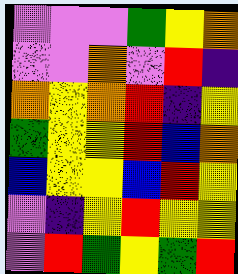[["violet", "violet", "violet", "green", "yellow", "orange"], ["violet", "violet", "orange", "violet", "red", "indigo"], ["orange", "yellow", "orange", "red", "indigo", "yellow"], ["green", "yellow", "yellow", "red", "blue", "orange"], ["blue", "yellow", "yellow", "blue", "red", "yellow"], ["violet", "indigo", "yellow", "red", "yellow", "yellow"], ["violet", "red", "green", "yellow", "green", "red"]]